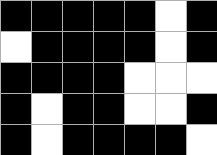[["black", "black", "black", "black", "black", "white", "black"], ["white", "black", "black", "black", "black", "white", "black"], ["black", "black", "black", "black", "white", "white", "white"], ["black", "white", "black", "black", "white", "white", "black"], ["black", "white", "black", "black", "black", "black", "white"]]